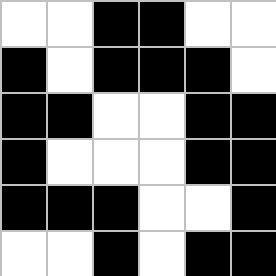[["white", "white", "black", "black", "white", "white"], ["black", "white", "black", "black", "black", "white"], ["black", "black", "white", "white", "black", "black"], ["black", "white", "white", "white", "black", "black"], ["black", "black", "black", "white", "white", "black"], ["white", "white", "black", "white", "black", "black"]]